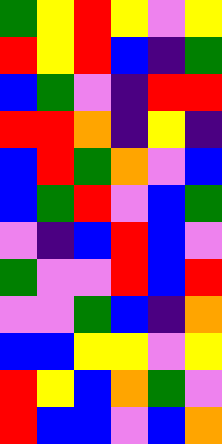[["green", "yellow", "red", "yellow", "violet", "yellow"], ["red", "yellow", "red", "blue", "indigo", "green"], ["blue", "green", "violet", "indigo", "red", "red"], ["red", "red", "orange", "indigo", "yellow", "indigo"], ["blue", "red", "green", "orange", "violet", "blue"], ["blue", "green", "red", "violet", "blue", "green"], ["violet", "indigo", "blue", "red", "blue", "violet"], ["green", "violet", "violet", "red", "blue", "red"], ["violet", "violet", "green", "blue", "indigo", "orange"], ["blue", "blue", "yellow", "yellow", "violet", "yellow"], ["red", "yellow", "blue", "orange", "green", "violet"], ["red", "blue", "blue", "violet", "blue", "orange"]]